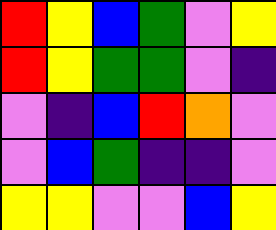[["red", "yellow", "blue", "green", "violet", "yellow"], ["red", "yellow", "green", "green", "violet", "indigo"], ["violet", "indigo", "blue", "red", "orange", "violet"], ["violet", "blue", "green", "indigo", "indigo", "violet"], ["yellow", "yellow", "violet", "violet", "blue", "yellow"]]